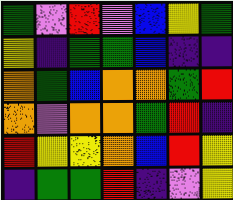[["green", "violet", "red", "violet", "blue", "yellow", "green"], ["yellow", "indigo", "green", "green", "blue", "indigo", "indigo"], ["orange", "green", "blue", "orange", "orange", "green", "red"], ["orange", "violet", "orange", "orange", "green", "red", "indigo"], ["red", "yellow", "yellow", "orange", "blue", "red", "yellow"], ["indigo", "green", "green", "red", "indigo", "violet", "yellow"]]